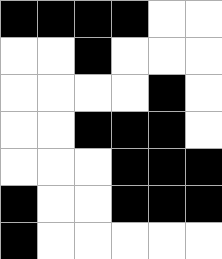[["black", "black", "black", "black", "white", "white"], ["white", "white", "black", "white", "white", "white"], ["white", "white", "white", "white", "black", "white"], ["white", "white", "black", "black", "black", "white"], ["white", "white", "white", "black", "black", "black"], ["black", "white", "white", "black", "black", "black"], ["black", "white", "white", "white", "white", "white"]]